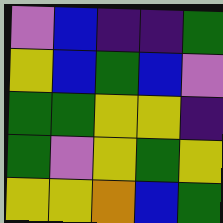[["violet", "blue", "indigo", "indigo", "green"], ["yellow", "blue", "green", "blue", "violet"], ["green", "green", "yellow", "yellow", "indigo"], ["green", "violet", "yellow", "green", "yellow"], ["yellow", "yellow", "orange", "blue", "green"]]